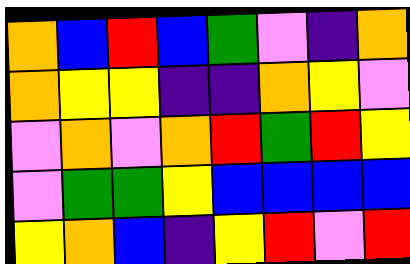[["orange", "blue", "red", "blue", "green", "violet", "indigo", "orange"], ["orange", "yellow", "yellow", "indigo", "indigo", "orange", "yellow", "violet"], ["violet", "orange", "violet", "orange", "red", "green", "red", "yellow"], ["violet", "green", "green", "yellow", "blue", "blue", "blue", "blue"], ["yellow", "orange", "blue", "indigo", "yellow", "red", "violet", "red"]]